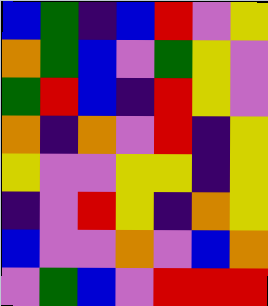[["blue", "green", "indigo", "blue", "red", "violet", "yellow"], ["orange", "green", "blue", "violet", "green", "yellow", "violet"], ["green", "red", "blue", "indigo", "red", "yellow", "violet"], ["orange", "indigo", "orange", "violet", "red", "indigo", "yellow"], ["yellow", "violet", "violet", "yellow", "yellow", "indigo", "yellow"], ["indigo", "violet", "red", "yellow", "indigo", "orange", "yellow"], ["blue", "violet", "violet", "orange", "violet", "blue", "orange"], ["violet", "green", "blue", "violet", "red", "red", "red"]]